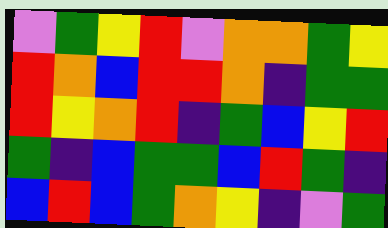[["violet", "green", "yellow", "red", "violet", "orange", "orange", "green", "yellow"], ["red", "orange", "blue", "red", "red", "orange", "indigo", "green", "green"], ["red", "yellow", "orange", "red", "indigo", "green", "blue", "yellow", "red"], ["green", "indigo", "blue", "green", "green", "blue", "red", "green", "indigo"], ["blue", "red", "blue", "green", "orange", "yellow", "indigo", "violet", "green"]]